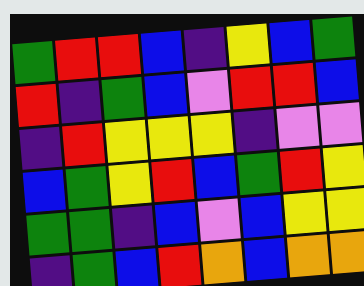[["green", "red", "red", "blue", "indigo", "yellow", "blue", "green"], ["red", "indigo", "green", "blue", "violet", "red", "red", "blue"], ["indigo", "red", "yellow", "yellow", "yellow", "indigo", "violet", "violet"], ["blue", "green", "yellow", "red", "blue", "green", "red", "yellow"], ["green", "green", "indigo", "blue", "violet", "blue", "yellow", "yellow"], ["indigo", "green", "blue", "red", "orange", "blue", "orange", "orange"]]